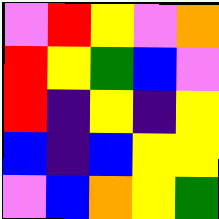[["violet", "red", "yellow", "violet", "orange"], ["red", "yellow", "green", "blue", "violet"], ["red", "indigo", "yellow", "indigo", "yellow"], ["blue", "indigo", "blue", "yellow", "yellow"], ["violet", "blue", "orange", "yellow", "green"]]